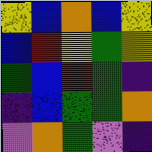[["yellow", "blue", "orange", "blue", "yellow"], ["blue", "red", "yellow", "green", "yellow"], ["green", "blue", "red", "green", "indigo"], ["indigo", "blue", "green", "green", "orange"], ["violet", "orange", "green", "violet", "indigo"]]